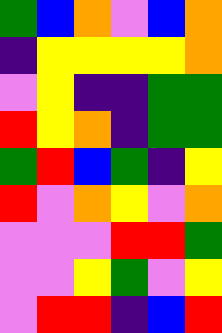[["green", "blue", "orange", "violet", "blue", "orange"], ["indigo", "yellow", "yellow", "yellow", "yellow", "orange"], ["violet", "yellow", "indigo", "indigo", "green", "green"], ["red", "yellow", "orange", "indigo", "green", "green"], ["green", "red", "blue", "green", "indigo", "yellow"], ["red", "violet", "orange", "yellow", "violet", "orange"], ["violet", "violet", "violet", "red", "red", "green"], ["violet", "violet", "yellow", "green", "violet", "yellow"], ["violet", "red", "red", "indigo", "blue", "red"]]